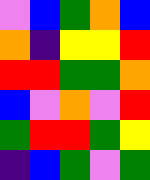[["violet", "blue", "green", "orange", "blue"], ["orange", "indigo", "yellow", "yellow", "red"], ["red", "red", "green", "green", "orange"], ["blue", "violet", "orange", "violet", "red"], ["green", "red", "red", "green", "yellow"], ["indigo", "blue", "green", "violet", "green"]]